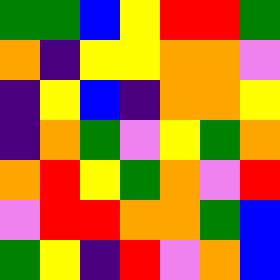[["green", "green", "blue", "yellow", "red", "red", "green"], ["orange", "indigo", "yellow", "yellow", "orange", "orange", "violet"], ["indigo", "yellow", "blue", "indigo", "orange", "orange", "yellow"], ["indigo", "orange", "green", "violet", "yellow", "green", "orange"], ["orange", "red", "yellow", "green", "orange", "violet", "red"], ["violet", "red", "red", "orange", "orange", "green", "blue"], ["green", "yellow", "indigo", "red", "violet", "orange", "blue"]]